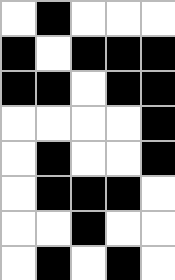[["white", "black", "white", "white", "white"], ["black", "white", "black", "black", "black"], ["black", "black", "white", "black", "black"], ["white", "white", "white", "white", "black"], ["white", "black", "white", "white", "black"], ["white", "black", "black", "black", "white"], ["white", "white", "black", "white", "white"], ["white", "black", "white", "black", "white"]]